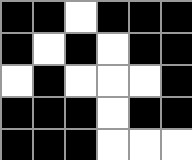[["black", "black", "white", "black", "black", "black"], ["black", "white", "black", "white", "black", "black"], ["white", "black", "white", "white", "white", "black"], ["black", "black", "black", "white", "black", "black"], ["black", "black", "black", "white", "white", "white"]]